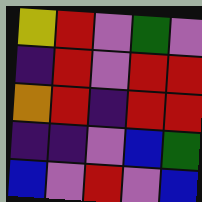[["yellow", "red", "violet", "green", "violet"], ["indigo", "red", "violet", "red", "red"], ["orange", "red", "indigo", "red", "red"], ["indigo", "indigo", "violet", "blue", "green"], ["blue", "violet", "red", "violet", "blue"]]